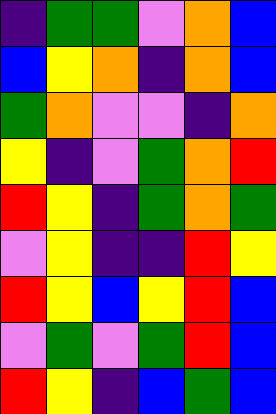[["indigo", "green", "green", "violet", "orange", "blue"], ["blue", "yellow", "orange", "indigo", "orange", "blue"], ["green", "orange", "violet", "violet", "indigo", "orange"], ["yellow", "indigo", "violet", "green", "orange", "red"], ["red", "yellow", "indigo", "green", "orange", "green"], ["violet", "yellow", "indigo", "indigo", "red", "yellow"], ["red", "yellow", "blue", "yellow", "red", "blue"], ["violet", "green", "violet", "green", "red", "blue"], ["red", "yellow", "indigo", "blue", "green", "blue"]]